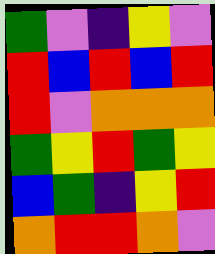[["green", "violet", "indigo", "yellow", "violet"], ["red", "blue", "red", "blue", "red"], ["red", "violet", "orange", "orange", "orange"], ["green", "yellow", "red", "green", "yellow"], ["blue", "green", "indigo", "yellow", "red"], ["orange", "red", "red", "orange", "violet"]]